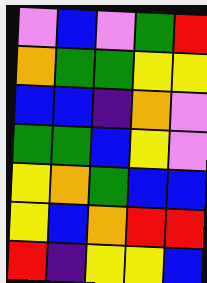[["violet", "blue", "violet", "green", "red"], ["orange", "green", "green", "yellow", "yellow"], ["blue", "blue", "indigo", "orange", "violet"], ["green", "green", "blue", "yellow", "violet"], ["yellow", "orange", "green", "blue", "blue"], ["yellow", "blue", "orange", "red", "red"], ["red", "indigo", "yellow", "yellow", "blue"]]